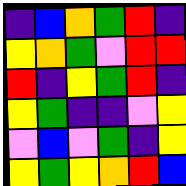[["indigo", "blue", "orange", "green", "red", "indigo"], ["yellow", "orange", "green", "violet", "red", "red"], ["red", "indigo", "yellow", "green", "red", "indigo"], ["yellow", "green", "indigo", "indigo", "violet", "yellow"], ["violet", "blue", "violet", "green", "indigo", "yellow"], ["yellow", "green", "yellow", "orange", "red", "blue"]]